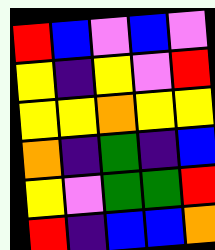[["red", "blue", "violet", "blue", "violet"], ["yellow", "indigo", "yellow", "violet", "red"], ["yellow", "yellow", "orange", "yellow", "yellow"], ["orange", "indigo", "green", "indigo", "blue"], ["yellow", "violet", "green", "green", "red"], ["red", "indigo", "blue", "blue", "orange"]]